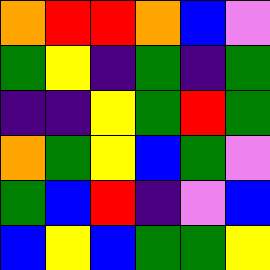[["orange", "red", "red", "orange", "blue", "violet"], ["green", "yellow", "indigo", "green", "indigo", "green"], ["indigo", "indigo", "yellow", "green", "red", "green"], ["orange", "green", "yellow", "blue", "green", "violet"], ["green", "blue", "red", "indigo", "violet", "blue"], ["blue", "yellow", "blue", "green", "green", "yellow"]]